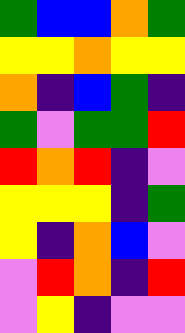[["green", "blue", "blue", "orange", "green"], ["yellow", "yellow", "orange", "yellow", "yellow"], ["orange", "indigo", "blue", "green", "indigo"], ["green", "violet", "green", "green", "red"], ["red", "orange", "red", "indigo", "violet"], ["yellow", "yellow", "yellow", "indigo", "green"], ["yellow", "indigo", "orange", "blue", "violet"], ["violet", "red", "orange", "indigo", "red"], ["violet", "yellow", "indigo", "violet", "violet"]]